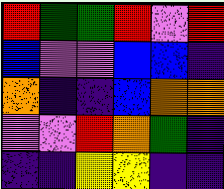[["red", "green", "green", "red", "violet", "red"], ["blue", "violet", "violet", "blue", "blue", "indigo"], ["orange", "indigo", "indigo", "blue", "orange", "orange"], ["violet", "violet", "red", "orange", "green", "indigo"], ["indigo", "indigo", "yellow", "yellow", "indigo", "indigo"]]